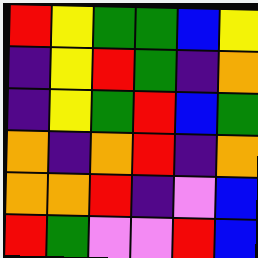[["red", "yellow", "green", "green", "blue", "yellow"], ["indigo", "yellow", "red", "green", "indigo", "orange"], ["indigo", "yellow", "green", "red", "blue", "green"], ["orange", "indigo", "orange", "red", "indigo", "orange"], ["orange", "orange", "red", "indigo", "violet", "blue"], ["red", "green", "violet", "violet", "red", "blue"]]